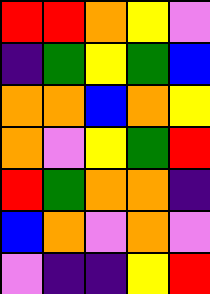[["red", "red", "orange", "yellow", "violet"], ["indigo", "green", "yellow", "green", "blue"], ["orange", "orange", "blue", "orange", "yellow"], ["orange", "violet", "yellow", "green", "red"], ["red", "green", "orange", "orange", "indigo"], ["blue", "orange", "violet", "orange", "violet"], ["violet", "indigo", "indigo", "yellow", "red"]]